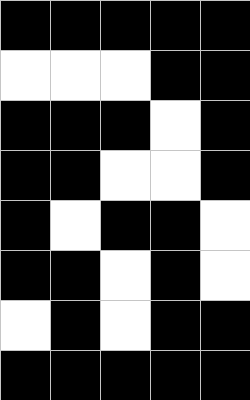[["black", "black", "black", "black", "black"], ["white", "white", "white", "black", "black"], ["black", "black", "black", "white", "black"], ["black", "black", "white", "white", "black"], ["black", "white", "black", "black", "white"], ["black", "black", "white", "black", "white"], ["white", "black", "white", "black", "black"], ["black", "black", "black", "black", "black"]]